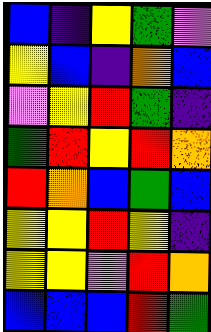[["blue", "indigo", "yellow", "green", "violet"], ["yellow", "blue", "indigo", "orange", "blue"], ["violet", "yellow", "red", "green", "indigo"], ["green", "red", "yellow", "red", "orange"], ["red", "orange", "blue", "green", "blue"], ["yellow", "yellow", "red", "yellow", "indigo"], ["yellow", "yellow", "violet", "red", "orange"], ["blue", "blue", "blue", "red", "green"]]